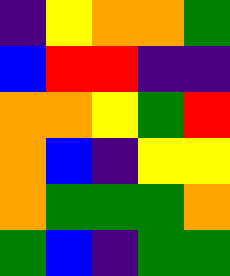[["indigo", "yellow", "orange", "orange", "green"], ["blue", "red", "red", "indigo", "indigo"], ["orange", "orange", "yellow", "green", "red"], ["orange", "blue", "indigo", "yellow", "yellow"], ["orange", "green", "green", "green", "orange"], ["green", "blue", "indigo", "green", "green"]]